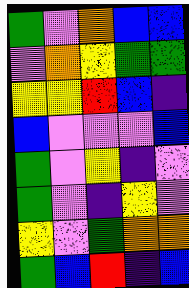[["green", "violet", "orange", "blue", "blue"], ["violet", "orange", "yellow", "green", "green"], ["yellow", "yellow", "red", "blue", "indigo"], ["blue", "violet", "violet", "violet", "blue"], ["green", "violet", "yellow", "indigo", "violet"], ["green", "violet", "indigo", "yellow", "violet"], ["yellow", "violet", "green", "orange", "orange"], ["green", "blue", "red", "indigo", "blue"]]